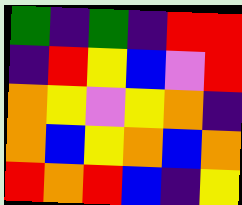[["green", "indigo", "green", "indigo", "red", "red"], ["indigo", "red", "yellow", "blue", "violet", "red"], ["orange", "yellow", "violet", "yellow", "orange", "indigo"], ["orange", "blue", "yellow", "orange", "blue", "orange"], ["red", "orange", "red", "blue", "indigo", "yellow"]]